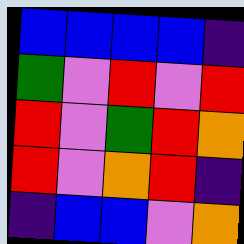[["blue", "blue", "blue", "blue", "indigo"], ["green", "violet", "red", "violet", "red"], ["red", "violet", "green", "red", "orange"], ["red", "violet", "orange", "red", "indigo"], ["indigo", "blue", "blue", "violet", "orange"]]